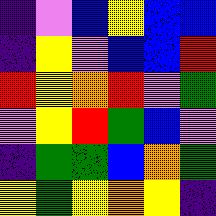[["indigo", "violet", "blue", "yellow", "blue", "blue"], ["indigo", "yellow", "violet", "blue", "blue", "red"], ["red", "yellow", "orange", "red", "violet", "green"], ["violet", "yellow", "red", "green", "blue", "violet"], ["indigo", "green", "green", "blue", "orange", "green"], ["yellow", "green", "yellow", "orange", "yellow", "indigo"]]